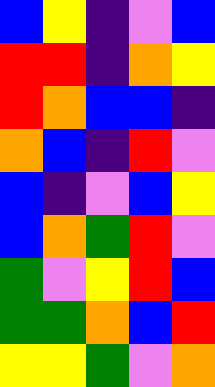[["blue", "yellow", "indigo", "violet", "blue"], ["red", "red", "indigo", "orange", "yellow"], ["red", "orange", "blue", "blue", "indigo"], ["orange", "blue", "indigo", "red", "violet"], ["blue", "indigo", "violet", "blue", "yellow"], ["blue", "orange", "green", "red", "violet"], ["green", "violet", "yellow", "red", "blue"], ["green", "green", "orange", "blue", "red"], ["yellow", "yellow", "green", "violet", "orange"]]